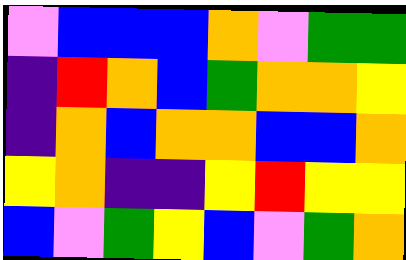[["violet", "blue", "blue", "blue", "orange", "violet", "green", "green"], ["indigo", "red", "orange", "blue", "green", "orange", "orange", "yellow"], ["indigo", "orange", "blue", "orange", "orange", "blue", "blue", "orange"], ["yellow", "orange", "indigo", "indigo", "yellow", "red", "yellow", "yellow"], ["blue", "violet", "green", "yellow", "blue", "violet", "green", "orange"]]